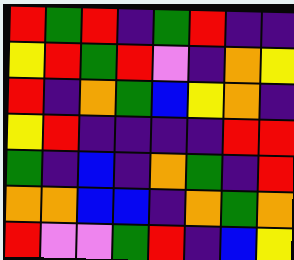[["red", "green", "red", "indigo", "green", "red", "indigo", "indigo"], ["yellow", "red", "green", "red", "violet", "indigo", "orange", "yellow"], ["red", "indigo", "orange", "green", "blue", "yellow", "orange", "indigo"], ["yellow", "red", "indigo", "indigo", "indigo", "indigo", "red", "red"], ["green", "indigo", "blue", "indigo", "orange", "green", "indigo", "red"], ["orange", "orange", "blue", "blue", "indigo", "orange", "green", "orange"], ["red", "violet", "violet", "green", "red", "indigo", "blue", "yellow"]]